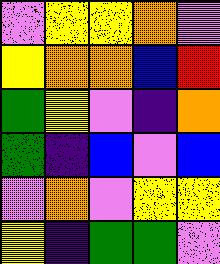[["violet", "yellow", "yellow", "orange", "violet"], ["yellow", "orange", "orange", "blue", "red"], ["green", "yellow", "violet", "indigo", "orange"], ["green", "indigo", "blue", "violet", "blue"], ["violet", "orange", "violet", "yellow", "yellow"], ["yellow", "indigo", "green", "green", "violet"]]